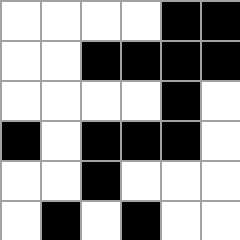[["white", "white", "white", "white", "black", "black"], ["white", "white", "black", "black", "black", "black"], ["white", "white", "white", "white", "black", "white"], ["black", "white", "black", "black", "black", "white"], ["white", "white", "black", "white", "white", "white"], ["white", "black", "white", "black", "white", "white"]]